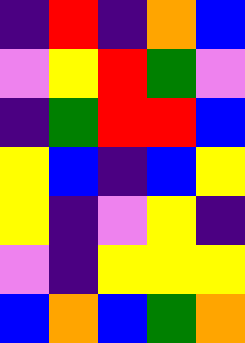[["indigo", "red", "indigo", "orange", "blue"], ["violet", "yellow", "red", "green", "violet"], ["indigo", "green", "red", "red", "blue"], ["yellow", "blue", "indigo", "blue", "yellow"], ["yellow", "indigo", "violet", "yellow", "indigo"], ["violet", "indigo", "yellow", "yellow", "yellow"], ["blue", "orange", "blue", "green", "orange"]]